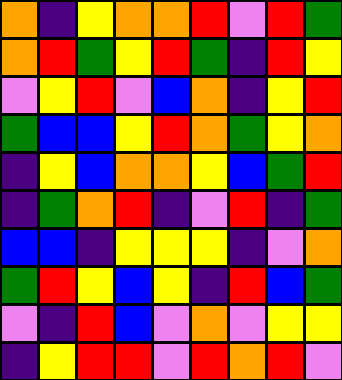[["orange", "indigo", "yellow", "orange", "orange", "red", "violet", "red", "green"], ["orange", "red", "green", "yellow", "red", "green", "indigo", "red", "yellow"], ["violet", "yellow", "red", "violet", "blue", "orange", "indigo", "yellow", "red"], ["green", "blue", "blue", "yellow", "red", "orange", "green", "yellow", "orange"], ["indigo", "yellow", "blue", "orange", "orange", "yellow", "blue", "green", "red"], ["indigo", "green", "orange", "red", "indigo", "violet", "red", "indigo", "green"], ["blue", "blue", "indigo", "yellow", "yellow", "yellow", "indigo", "violet", "orange"], ["green", "red", "yellow", "blue", "yellow", "indigo", "red", "blue", "green"], ["violet", "indigo", "red", "blue", "violet", "orange", "violet", "yellow", "yellow"], ["indigo", "yellow", "red", "red", "violet", "red", "orange", "red", "violet"]]